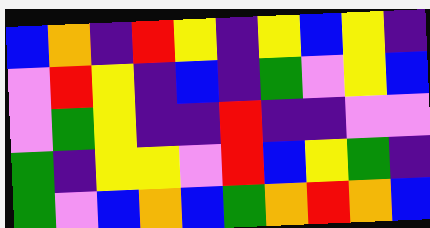[["blue", "orange", "indigo", "red", "yellow", "indigo", "yellow", "blue", "yellow", "indigo"], ["violet", "red", "yellow", "indigo", "blue", "indigo", "green", "violet", "yellow", "blue"], ["violet", "green", "yellow", "indigo", "indigo", "red", "indigo", "indigo", "violet", "violet"], ["green", "indigo", "yellow", "yellow", "violet", "red", "blue", "yellow", "green", "indigo"], ["green", "violet", "blue", "orange", "blue", "green", "orange", "red", "orange", "blue"]]